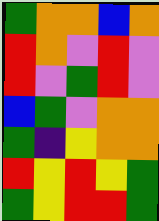[["green", "orange", "orange", "blue", "orange"], ["red", "orange", "violet", "red", "violet"], ["red", "violet", "green", "red", "violet"], ["blue", "green", "violet", "orange", "orange"], ["green", "indigo", "yellow", "orange", "orange"], ["red", "yellow", "red", "yellow", "green"], ["green", "yellow", "red", "red", "green"]]